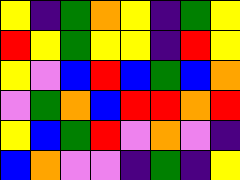[["yellow", "indigo", "green", "orange", "yellow", "indigo", "green", "yellow"], ["red", "yellow", "green", "yellow", "yellow", "indigo", "red", "yellow"], ["yellow", "violet", "blue", "red", "blue", "green", "blue", "orange"], ["violet", "green", "orange", "blue", "red", "red", "orange", "red"], ["yellow", "blue", "green", "red", "violet", "orange", "violet", "indigo"], ["blue", "orange", "violet", "violet", "indigo", "green", "indigo", "yellow"]]